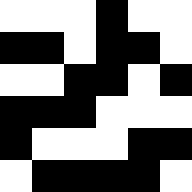[["white", "white", "white", "black", "white", "white"], ["black", "black", "white", "black", "black", "white"], ["white", "white", "black", "black", "white", "black"], ["black", "black", "black", "white", "white", "white"], ["black", "white", "white", "white", "black", "black"], ["white", "black", "black", "black", "black", "white"]]